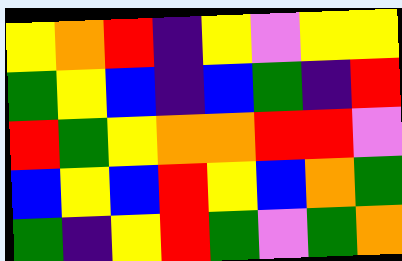[["yellow", "orange", "red", "indigo", "yellow", "violet", "yellow", "yellow"], ["green", "yellow", "blue", "indigo", "blue", "green", "indigo", "red"], ["red", "green", "yellow", "orange", "orange", "red", "red", "violet"], ["blue", "yellow", "blue", "red", "yellow", "blue", "orange", "green"], ["green", "indigo", "yellow", "red", "green", "violet", "green", "orange"]]